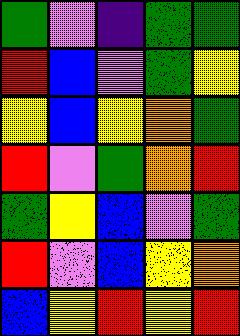[["green", "violet", "indigo", "green", "green"], ["red", "blue", "violet", "green", "yellow"], ["yellow", "blue", "yellow", "orange", "green"], ["red", "violet", "green", "orange", "red"], ["green", "yellow", "blue", "violet", "green"], ["red", "violet", "blue", "yellow", "orange"], ["blue", "yellow", "red", "yellow", "red"]]